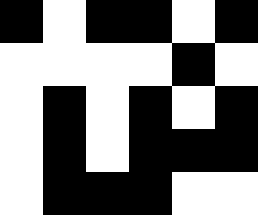[["black", "white", "black", "black", "white", "black"], ["white", "white", "white", "white", "black", "white"], ["white", "black", "white", "black", "white", "black"], ["white", "black", "white", "black", "black", "black"], ["white", "black", "black", "black", "white", "white"]]